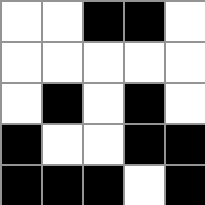[["white", "white", "black", "black", "white"], ["white", "white", "white", "white", "white"], ["white", "black", "white", "black", "white"], ["black", "white", "white", "black", "black"], ["black", "black", "black", "white", "black"]]